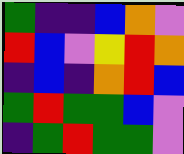[["green", "indigo", "indigo", "blue", "orange", "violet"], ["red", "blue", "violet", "yellow", "red", "orange"], ["indigo", "blue", "indigo", "orange", "red", "blue"], ["green", "red", "green", "green", "blue", "violet"], ["indigo", "green", "red", "green", "green", "violet"]]